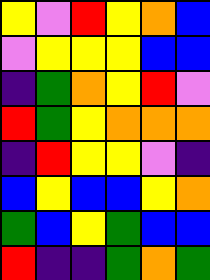[["yellow", "violet", "red", "yellow", "orange", "blue"], ["violet", "yellow", "yellow", "yellow", "blue", "blue"], ["indigo", "green", "orange", "yellow", "red", "violet"], ["red", "green", "yellow", "orange", "orange", "orange"], ["indigo", "red", "yellow", "yellow", "violet", "indigo"], ["blue", "yellow", "blue", "blue", "yellow", "orange"], ["green", "blue", "yellow", "green", "blue", "blue"], ["red", "indigo", "indigo", "green", "orange", "green"]]